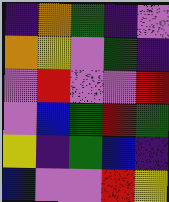[["indigo", "orange", "green", "indigo", "violet"], ["orange", "yellow", "violet", "green", "indigo"], ["violet", "red", "violet", "violet", "red"], ["violet", "blue", "green", "red", "green"], ["yellow", "indigo", "green", "blue", "indigo"], ["blue", "violet", "violet", "red", "yellow"]]